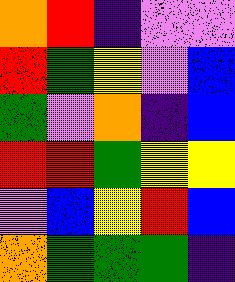[["orange", "red", "indigo", "violet", "violet"], ["red", "green", "yellow", "violet", "blue"], ["green", "violet", "orange", "indigo", "blue"], ["red", "red", "green", "yellow", "yellow"], ["violet", "blue", "yellow", "red", "blue"], ["orange", "green", "green", "green", "indigo"]]